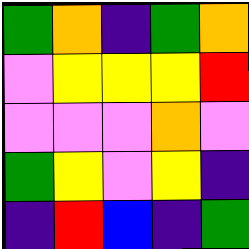[["green", "orange", "indigo", "green", "orange"], ["violet", "yellow", "yellow", "yellow", "red"], ["violet", "violet", "violet", "orange", "violet"], ["green", "yellow", "violet", "yellow", "indigo"], ["indigo", "red", "blue", "indigo", "green"]]